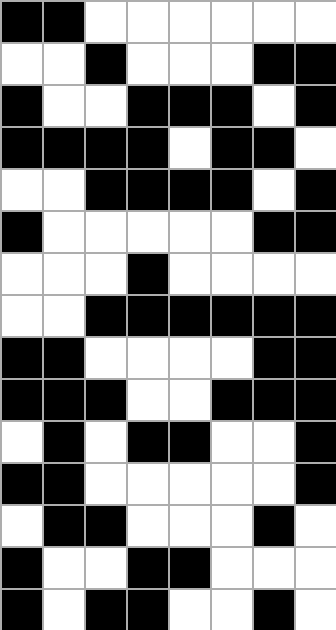[["black", "black", "white", "white", "white", "white", "white", "white"], ["white", "white", "black", "white", "white", "white", "black", "black"], ["black", "white", "white", "black", "black", "black", "white", "black"], ["black", "black", "black", "black", "white", "black", "black", "white"], ["white", "white", "black", "black", "black", "black", "white", "black"], ["black", "white", "white", "white", "white", "white", "black", "black"], ["white", "white", "white", "black", "white", "white", "white", "white"], ["white", "white", "black", "black", "black", "black", "black", "black"], ["black", "black", "white", "white", "white", "white", "black", "black"], ["black", "black", "black", "white", "white", "black", "black", "black"], ["white", "black", "white", "black", "black", "white", "white", "black"], ["black", "black", "white", "white", "white", "white", "white", "black"], ["white", "black", "black", "white", "white", "white", "black", "white"], ["black", "white", "white", "black", "black", "white", "white", "white"], ["black", "white", "black", "black", "white", "white", "black", "white"]]